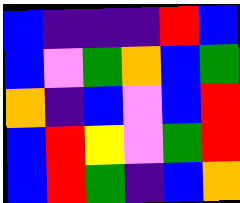[["blue", "indigo", "indigo", "indigo", "red", "blue"], ["blue", "violet", "green", "orange", "blue", "green"], ["orange", "indigo", "blue", "violet", "blue", "red"], ["blue", "red", "yellow", "violet", "green", "red"], ["blue", "red", "green", "indigo", "blue", "orange"]]